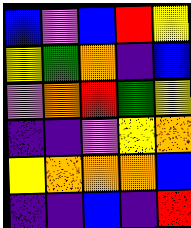[["blue", "violet", "blue", "red", "yellow"], ["yellow", "green", "orange", "indigo", "blue"], ["violet", "orange", "red", "green", "yellow"], ["indigo", "indigo", "violet", "yellow", "orange"], ["yellow", "orange", "orange", "orange", "blue"], ["indigo", "indigo", "blue", "indigo", "red"]]